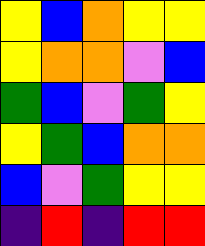[["yellow", "blue", "orange", "yellow", "yellow"], ["yellow", "orange", "orange", "violet", "blue"], ["green", "blue", "violet", "green", "yellow"], ["yellow", "green", "blue", "orange", "orange"], ["blue", "violet", "green", "yellow", "yellow"], ["indigo", "red", "indigo", "red", "red"]]